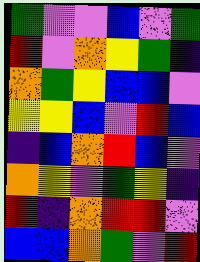[["green", "violet", "violet", "blue", "violet", "green"], ["red", "violet", "orange", "yellow", "green", "indigo"], ["orange", "green", "yellow", "blue", "blue", "violet"], ["yellow", "yellow", "blue", "violet", "red", "blue"], ["indigo", "blue", "orange", "red", "blue", "violet"], ["orange", "yellow", "violet", "green", "yellow", "indigo"], ["red", "indigo", "orange", "red", "red", "violet"], ["blue", "blue", "orange", "green", "violet", "red"]]